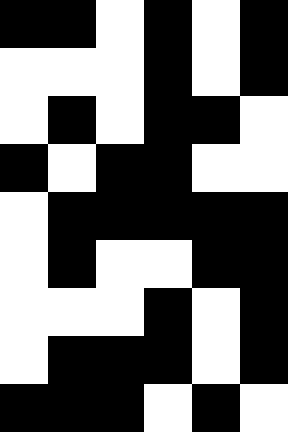[["black", "black", "white", "black", "white", "black"], ["white", "white", "white", "black", "white", "black"], ["white", "black", "white", "black", "black", "white"], ["black", "white", "black", "black", "white", "white"], ["white", "black", "black", "black", "black", "black"], ["white", "black", "white", "white", "black", "black"], ["white", "white", "white", "black", "white", "black"], ["white", "black", "black", "black", "white", "black"], ["black", "black", "black", "white", "black", "white"]]